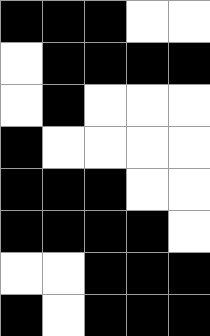[["black", "black", "black", "white", "white"], ["white", "black", "black", "black", "black"], ["white", "black", "white", "white", "white"], ["black", "white", "white", "white", "white"], ["black", "black", "black", "white", "white"], ["black", "black", "black", "black", "white"], ["white", "white", "black", "black", "black"], ["black", "white", "black", "black", "black"]]